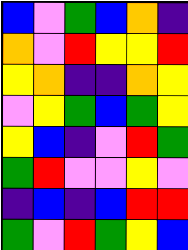[["blue", "violet", "green", "blue", "orange", "indigo"], ["orange", "violet", "red", "yellow", "yellow", "red"], ["yellow", "orange", "indigo", "indigo", "orange", "yellow"], ["violet", "yellow", "green", "blue", "green", "yellow"], ["yellow", "blue", "indigo", "violet", "red", "green"], ["green", "red", "violet", "violet", "yellow", "violet"], ["indigo", "blue", "indigo", "blue", "red", "red"], ["green", "violet", "red", "green", "yellow", "blue"]]